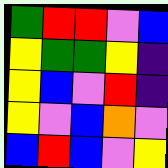[["green", "red", "red", "violet", "blue"], ["yellow", "green", "green", "yellow", "indigo"], ["yellow", "blue", "violet", "red", "indigo"], ["yellow", "violet", "blue", "orange", "violet"], ["blue", "red", "blue", "violet", "yellow"]]